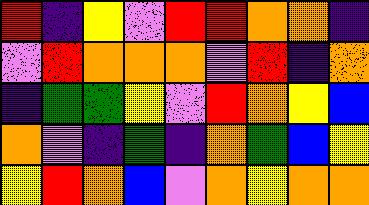[["red", "indigo", "yellow", "violet", "red", "red", "orange", "orange", "indigo"], ["violet", "red", "orange", "orange", "orange", "violet", "red", "indigo", "orange"], ["indigo", "green", "green", "yellow", "violet", "red", "orange", "yellow", "blue"], ["orange", "violet", "indigo", "green", "indigo", "orange", "green", "blue", "yellow"], ["yellow", "red", "orange", "blue", "violet", "orange", "yellow", "orange", "orange"]]